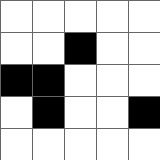[["white", "white", "white", "white", "white"], ["white", "white", "black", "white", "white"], ["black", "black", "white", "white", "white"], ["white", "black", "white", "white", "black"], ["white", "white", "white", "white", "white"]]